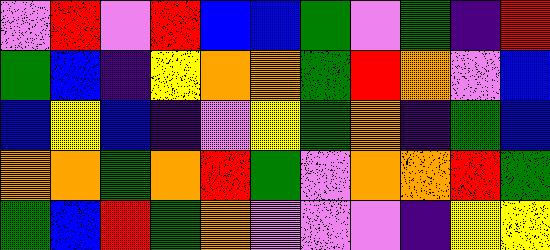[["violet", "red", "violet", "red", "blue", "blue", "green", "violet", "green", "indigo", "red"], ["green", "blue", "indigo", "yellow", "orange", "orange", "green", "red", "orange", "violet", "blue"], ["blue", "yellow", "blue", "indigo", "violet", "yellow", "green", "orange", "indigo", "green", "blue"], ["orange", "orange", "green", "orange", "red", "green", "violet", "orange", "orange", "red", "green"], ["green", "blue", "red", "green", "orange", "violet", "violet", "violet", "indigo", "yellow", "yellow"]]